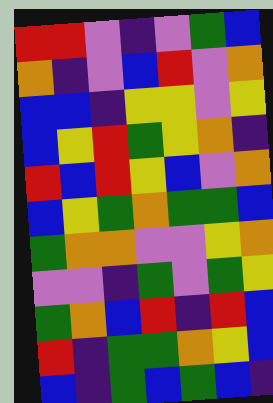[["red", "red", "violet", "indigo", "violet", "green", "blue"], ["orange", "indigo", "violet", "blue", "red", "violet", "orange"], ["blue", "blue", "indigo", "yellow", "yellow", "violet", "yellow"], ["blue", "yellow", "red", "green", "yellow", "orange", "indigo"], ["red", "blue", "red", "yellow", "blue", "violet", "orange"], ["blue", "yellow", "green", "orange", "green", "green", "blue"], ["green", "orange", "orange", "violet", "violet", "yellow", "orange"], ["violet", "violet", "indigo", "green", "violet", "green", "yellow"], ["green", "orange", "blue", "red", "indigo", "red", "blue"], ["red", "indigo", "green", "green", "orange", "yellow", "blue"], ["blue", "indigo", "green", "blue", "green", "blue", "indigo"]]